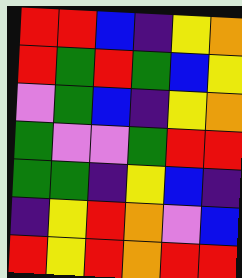[["red", "red", "blue", "indigo", "yellow", "orange"], ["red", "green", "red", "green", "blue", "yellow"], ["violet", "green", "blue", "indigo", "yellow", "orange"], ["green", "violet", "violet", "green", "red", "red"], ["green", "green", "indigo", "yellow", "blue", "indigo"], ["indigo", "yellow", "red", "orange", "violet", "blue"], ["red", "yellow", "red", "orange", "red", "red"]]